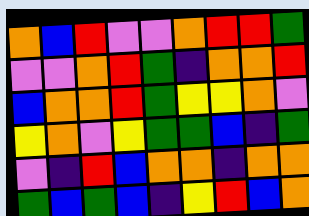[["orange", "blue", "red", "violet", "violet", "orange", "red", "red", "green"], ["violet", "violet", "orange", "red", "green", "indigo", "orange", "orange", "red"], ["blue", "orange", "orange", "red", "green", "yellow", "yellow", "orange", "violet"], ["yellow", "orange", "violet", "yellow", "green", "green", "blue", "indigo", "green"], ["violet", "indigo", "red", "blue", "orange", "orange", "indigo", "orange", "orange"], ["green", "blue", "green", "blue", "indigo", "yellow", "red", "blue", "orange"]]